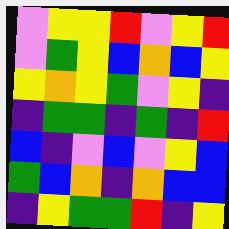[["violet", "yellow", "yellow", "red", "violet", "yellow", "red"], ["violet", "green", "yellow", "blue", "orange", "blue", "yellow"], ["yellow", "orange", "yellow", "green", "violet", "yellow", "indigo"], ["indigo", "green", "green", "indigo", "green", "indigo", "red"], ["blue", "indigo", "violet", "blue", "violet", "yellow", "blue"], ["green", "blue", "orange", "indigo", "orange", "blue", "blue"], ["indigo", "yellow", "green", "green", "red", "indigo", "yellow"]]